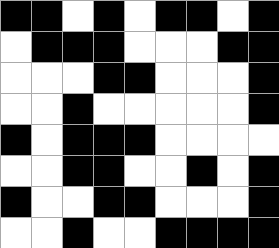[["black", "black", "white", "black", "white", "black", "black", "white", "black"], ["white", "black", "black", "black", "white", "white", "white", "black", "black"], ["white", "white", "white", "black", "black", "white", "white", "white", "black"], ["white", "white", "black", "white", "white", "white", "white", "white", "black"], ["black", "white", "black", "black", "black", "white", "white", "white", "white"], ["white", "white", "black", "black", "white", "white", "black", "white", "black"], ["black", "white", "white", "black", "black", "white", "white", "white", "black"], ["white", "white", "black", "white", "white", "black", "black", "black", "black"]]